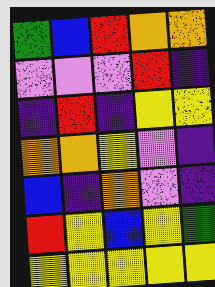[["green", "blue", "red", "orange", "orange"], ["violet", "violet", "violet", "red", "indigo"], ["indigo", "red", "indigo", "yellow", "yellow"], ["orange", "orange", "yellow", "violet", "indigo"], ["blue", "indigo", "orange", "violet", "indigo"], ["red", "yellow", "blue", "yellow", "green"], ["yellow", "yellow", "yellow", "yellow", "yellow"]]